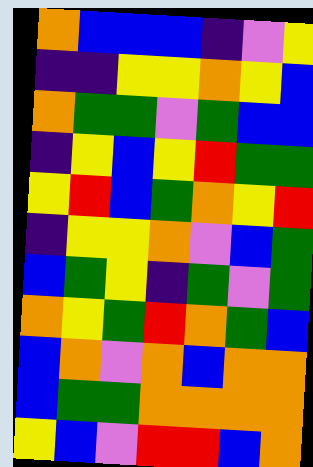[["orange", "blue", "blue", "blue", "indigo", "violet", "yellow"], ["indigo", "indigo", "yellow", "yellow", "orange", "yellow", "blue"], ["orange", "green", "green", "violet", "green", "blue", "blue"], ["indigo", "yellow", "blue", "yellow", "red", "green", "green"], ["yellow", "red", "blue", "green", "orange", "yellow", "red"], ["indigo", "yellow", "yellow", "orange", "violet", "blue", "green"], ["blue", "green", "yellow", "indigo", "green", "violet", "green"], ["orange", "yellow", "green", "red", "orange", "green", "blue"], ["blue", "orange", "violet", "orange", "blue", "orange", "orange"], ["blue", "green", "green", "orange", "orange", "orange", "orange"], ["yellow", "blue", "violet", "red", "red", "blue", "orange"]]